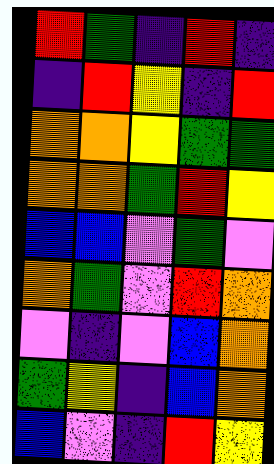[["red", "green", "indigo", "red", "indigo"], ["indigo", "red", "yellow", "indigo", "red"], ["orange", "orange", "yellow", "green", "green"], ["orange", "orange", "green", "red", "yellow"], ["blue", "blue", "violet", "green", "violet"], ["orange", "green", "violet", "red", "orange"], ["violet", "indigo", "violet", "blue", "orange"], ["green", "yellow", "indigo", "blue", "orange"], ["blue", "violet", "indigo", "red", "yellow"]]